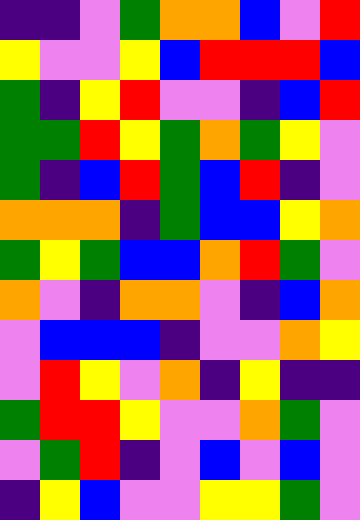[["indigo", "indigo", "violet", "green", "orange", "orange", "blue", "violet", "red"], ["yellow", "violet", "violet", "yellow", "blue", "red", "red", "red", "blue"], ["green", "indigo", "yellow", "red", "violet", "violet", "indigo", "blue", "red"], ["green", "green", "red", "yellow", "green", "orange", "green", "yellow", "violet"], ["green", "indigo", "blue", "red", "green", "blue", "red", "indigo", "violet"], ["orange", "orange", "orange", "indigo", "green", "blue", "blue", "yellow", "orange"], ["green", "yellow", "green", "blue", "blue", "orange", "red", "green", "violet"], ["orange", "violet", "indigo", "orange", "orange", "violet", "indigo", "blue", "orange"], ["violet", "blue", "blue", "blue", "indigo", "violet", "violet", "orange", "yellow"], ["violet", "red", "yellow", "violet", "orange", "indigo", "yellow", "indigo", "indigo"], ["green", "red", "red", "yellow", "violet", "violet", "orange", "green", "violet"], ["violet", "green", "red", "indigo", "violet", "blue", "violet", "blue", "violet"], ["indigo", "yellow", "blue", "violet", "violet", "yellow", "yellow", "green", "violet"]]